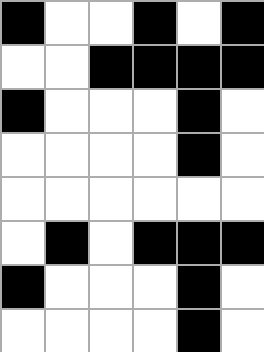[["black", "white", "white", "black", "white", "black"], ["white", "white", "black", "black", "black", "black"], ["black", "white", "white", "white", "black", "white"], ["white", "white", "white", "white", "black", "white"], ["white", "white", "white", "white", "white", "white"], ["white", "black", "white", "black", "black", "black"], ["black", "white", "white", "white", "black", "white"], ["white", "white", "white", "white", "black", "white"]]